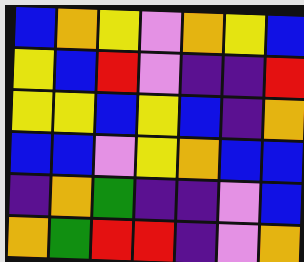[["blue", "orange", "yellow", "violet", "orange", "yellow", "blue"], ["yellow", "blue", "red", "violet", "indigo", "indigo", "red"], ["yellow", "yellow", "blue", "yellow", "blue", "indigo", "orange"], ["blue", "blue", "violet", "yellow", "orange", "blue", "blue"], ["indigo", "orange", "green", "indigo", "indigo", "violet", "blue"], ["orange", "green", "red", "red", "indigo", "violet", "orange"]]